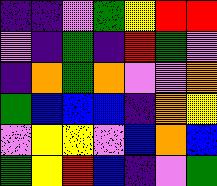[["indigo", "indigo", "violet", "green", "yellow", "red", "red"], ["violet", "indigo", "green", "indigo", "red", "green", "violet"], ["indigo", "orange", "green", "orange", "violet", "violet", "orange"], ["green", "blue", "blue", "blue", "indigo", "orange", "yellow"], ["violet", "yellow", "yellow", "violet", "blue", "orange", "blue"], ["green", "yellow", "red", "blue", "indigo", "violet", "green"]]